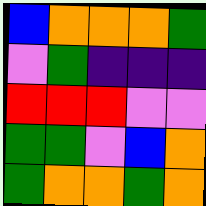[["blue", "orange", "orange", "orange", "green"], ["violet", "green", "indigo", "indigo", "indigo"], ["red", "red", "red", "violet", "violet"], ["green", "green", "violet", "blue", "orange"], ["green", "orange", "orange", "green", "orange"]]